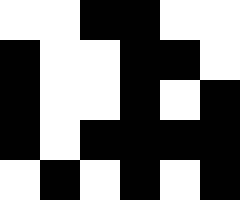[["white", "white", "black", "black", "white", "white"], ["black", "white", "white", "black", "black", "white"], ["black", "white", "white", "black", "white", "black"], ["black", "white", "black", "black", "black", "black"], ["white", "black", "white", "black", "white", "black"]]